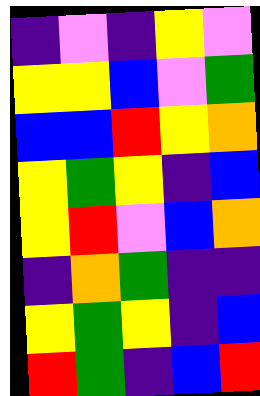[["indigo", "violet", "indigo", "yellow", "violet"], ["yellow", "yellow", "blue", "violet", "green"], ["blue", "blue", "red", "yellow", "orange"], ["yellow", "green", "yellow", "indigo", "blue"], ["yellow", "red", "violet", "blue", "orange"], ["indigo", "orange", "green", "indigo", "indigo"], ["yellow", "green", "yellow", "indigo", "blue"], ["red", "green", "indigo", "blue", "red"]]